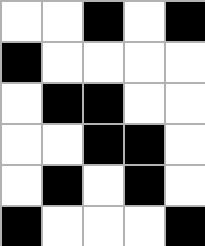[["white", "white", "black", "white", "black"], ["black", "white", "white", "white", "white"], ["white", "black", "black", "white", "white"], ["white", "white", "black", "black", "white"], ["white", "black", "white", "black", "white"], ["black", "white", "white", "white", "black"]]